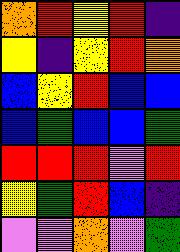[["orange", "red", "yellow", "red", "indigo"], ["yellow", "indigo", "yellow", "red", "orange"], ["blue", "yellow", "red", "blue", "blue"], ["blue", "green", "blue", "blue", "green"], ["red", "red", "red", "violet", "red"], ["yellow", "green", "red", "blue", "indigo"], ["violet", "violet", "orange", "violet", "green"]]